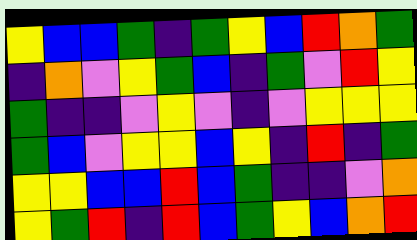[["yellow", "blue", "blue", "green", "indigo", "green", "yellow", "blue", "red", "orange", "green"], ["indigo", "orange", "violet", "yellow", "green", "blue", "indigo", "green", "violet", "red", "yellow"], ["green", "indigo", "indigo", "violet", "yellow", "violet", "indigo", "violet", "yellow", "yellow", "yellow"], ["green", "blue", "violet", "yellow", "yellow", "blue", "yellow", "indigo", "red", "indigo", "green"], ["yellow", "yellow", "blue", "blue", "red", "blue", "green", "indigo", "indigo", "violet", "orange"], ["yellow", "green", "red", "indigo", "red", "blue", "green", "yellow", "blue", "orange", "red"]]